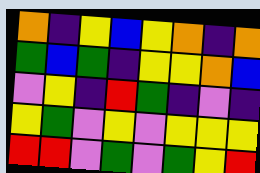[["orange", "indigo", "yellow", "blue", "yellow", "orange", "indigo", "orange"], ["green", "blue", "green", "indigo", "yellow", "yellow", "orange", "blue"], ["violet", "yellow", "indigo", "red", "green", "indigo", "violet", "indigo"], ["yellow", "green", "violet", "yellow", "violet", "yellow", "yellow", "yellow"], ["red", "red", "violet", "green", "violet", "green", "yellow", "red"]]